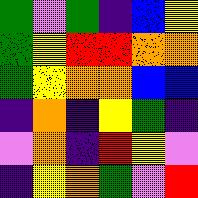[["green", "violet", "green", "indigo", "blue", "yellow"], ["green", "yellow", "red", "red", "orange", "orange"], ["green", "yellow", "orange", "orange", "blue", "blue"], ["indigo", "orange", "indigo", "yellow", "green", "indigo"], ["violet", "orange", "indigo", "red", "yellow", "violet"], ["indigo", "yellow", "orange", "green", "violet", "red"]]